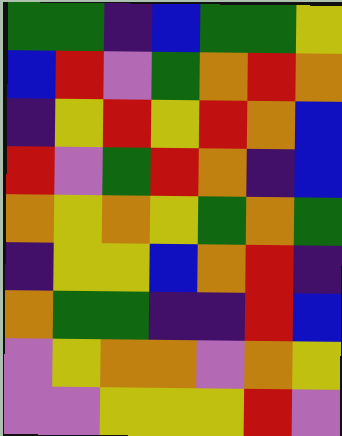[["green", "green", "indigo", "blue", "green", "green", "yellow"], ["blue", "red", "violet", "green", "orange", "red", "orange"], ["indigo", "yellow", "red", "yellow", "red", "orange", "blue"], ["red", "violet", "green", "red", "orange", "indigo", "blue"], ["orange", "yellow", "orange", "yellow", "green", "orange", "green"], ["indigo", "yellow", "yellow", "blue", "orange", "red", "indigo"], ["orange", "green", "green", "indigo", "indigo", "red", "blue"], ["violet", "yellow", "orange", "orange", "violet", "orange", "yellow"], ["violet", "violet", "yellow", "yellow", "yellow", "red", "violet"]]